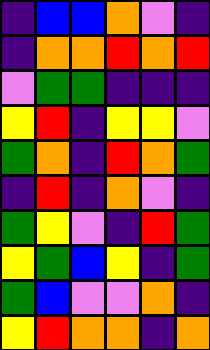[["indigo", "blue", "blue", "orange", "violet", "indigo"], ["indigo", "orange", "orange", "red", "orange", "red"], ["violet", "green", "green", "indigo", "indigo", "indigo"], ["yellow", "red", "indigo", "yellow", "yellow", "violet"], ["green", "orange", "indigo", "red", "orange", "green"], ["indigo", "red", "indigo", "orange", "violet", "indigo"], ["green", "yellow", "violet", "indigo", "red", "green"], ["yellow", "green", "blue", "yellow", "indigo", "green"], ["green", "blue", "violet", "violet", "orange", "indigo"], ["yellow", "red", "orange", "orange", "indigo", "orange"]]